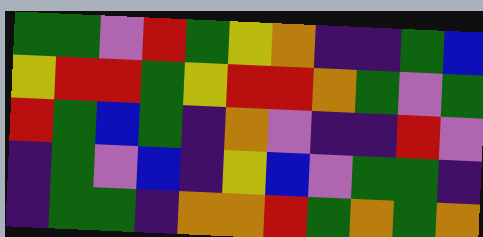[["green", "green", "violet", "red", "green", "yellow", "orange", "indigo", "indigo", "green", "blue"], ["yellow", "red", "red", "green", "yellow", "red", "red", "orange", "green", "violet", "green"], ["red", "green", "blue", "green", "indigo", "orange", "violet", "indigo", "indigo", "red", "violet"], ["indigo", "green", "violet", "blue", "indigo", "yellow", "blue", "violet", "green", "green", "indigo"], ["indigo", "green", "green", "indigo", "orange", "orange", "red", "green", "orange", "green", "orange"]]